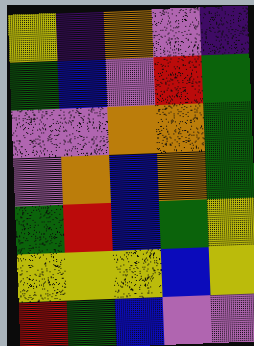[["yellow", "indigo", "orange", "violet", "indigo"], ["green", "blue", "violet", "red", "green"], ["violet", "violet", "orange", "orange", "green"], ["violet", "orange", "blue", "orange", "green"], ["green", "red", "blue", "green", "yellow"], ["yellow", "yellow", "yellow", "blue", "yellow"], ["red", "green", "blue", "violet", "violet"]]